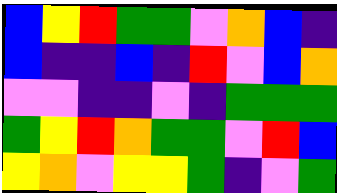[["blue", "yellow", "red", "green", "green", "violet", "orange", "blue", "indigo"], ["blue", "indigo", "indigo", "blue", "indigo", "red", "violet", "blue", "orange"], ["violet", "violet", "indigo", "indigo", "violet", "indigo", "green", "green", "green"], ["green", "yellow", "red", "orange", "green", "green", "violet", "red", "blue"], ["yellow", "orange", "violet", "yellow", "yellow", "green", "indigo", "violet", "green"]]